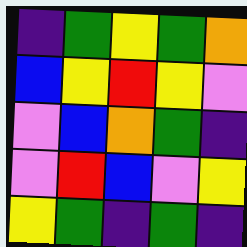[["indigo", "green", "yellow", "green", "orange"], ["blue", "yellow", "red", "yellow", "violet"], ["violet", "blue", "orange", "green", "indigo"], ["violet", "red", "blue", "violet", "yellow"], ["yellow", "green", "indigo", "green", "indigo"]]